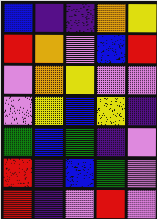[["blue", "indigo", "indigo", "orange", "yellow"], ["red", "orange", "violet", "blue", "red"], ["violet", "orange", "yellow", "violet", "violet"], ["violet", "yellow", "blue", "yellow", "indigo"], ["green", "blue", "green", "indigo", "violet"], ["red", "indigo", "blue", "green", "violet"], ["red", "indigo", "violet", "red", "violet"]]